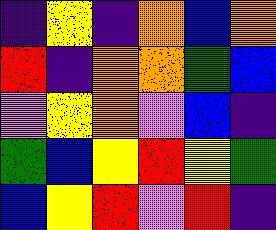[["indigo", "yellow", "indigo", "orange", "blue", "orange"], ["red", "indigo", "orange", "orange", "green", "blue"], ["violet", "yellow", "orange", "violet", "blue", "indigo"], ["green", "blue", "yellow", "red", "yellow", "green"], ["blue", "yellow", "red", "violet", "red", "indigo"]]